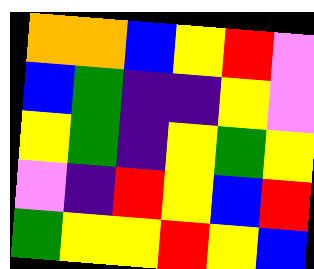[["orange", "orange", "blue", "yellow", "red", "violet"], ["blue", "green", "indigo", "indigo", "yellow", "violet"], ["yellow", "green", "indigo", "yellow", "green", "yellow"], ["violet", "indigo", "red", "yellow", "blue", "red"], ["green", "yellow", "yellow", "red", "yellow", "blue"]]